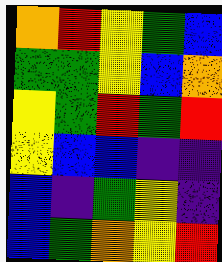[["orange", "red", "yellow", "green", "blue"], ["green", "green", "yellow", "blue", "orange"], ["yellow", "green", "red", "green", "red"], ["yellow", "blue", "blue", "indigo", "indigo"], ["blue", "indigo", "green", "yellow", "indigo"], ["blue", "green", "orange", "yellow", "red"]]